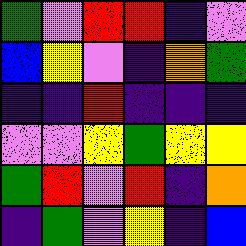[["green", "violet", "red", "red", "indigo", "violet"], ["blue", "yellow", "violet", "indigo", "orange", "green"], ["indigo", "indigo", "red", "indigo", "indigo", "indigo"], ["violet", "violet", "yellow", "green", "yellow", "yellow"], ["green", "red", "violet", "red", "indigo", "orange"], ["indigo", "green", "violet", "yellow", "indigo", "blue"]]